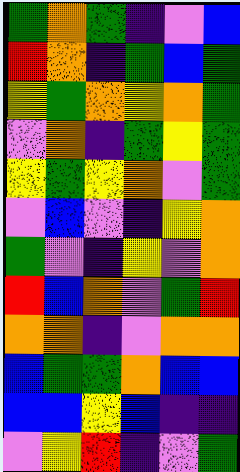[["green", "orange", "green", "indigo", "violet", "blue"], ["red", "orange", "indigo", "green", "blue", "green"], ["yellow", "green", "orange", "yellow", "orange", "green"], ["violet", "orange", "indigo", "green", "yellow", "green"], ["yellow", "green", "yellow", "orange", "violet", "green"], ["violet", "blue", "violet", "indigo", "yellow", "orange"], ["green", "violet", "indigo", "yellow", "violet", "orange"], ["red", "blue", "orange", "violet", "green", "red"], ["orange", "orange", "indigo", "violet", "orange", "orange"], ["blue", "green", "green", "orange", "blue", "blue"], ["blue", "blue", "yellow", "blue", "indigo", "indigo"], ["violet", "yellow", "red", "indigo", "violet", "green"]]